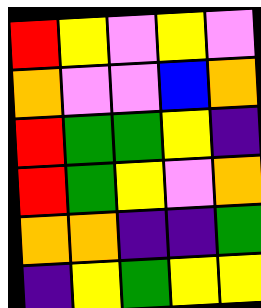[["red", "yellow", "violet", "yellow", "violet"], ["orange", "violet", "violet", "blue", "orange"], ["red", "green", "green", "yellow", "indigo"], ["red", "green", "yellow", "violet", "orange"], ["orange", "orange", "indigo", "indigo", "green"], ["indigo", "yellow", "green", "yellow", "yellow"]]